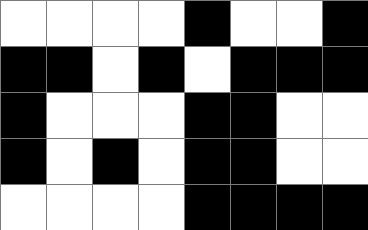[["white", "white", "white", "white", "black", "white", "white", "black"], ["black", "black", "white", "black", "white", "black", "black", "black"], ["black", "white", "white", "white", "black", "black", "white", "white"], ["black", "white", "black", "white", "black", "black", "white", "white"], ["white", "white", "white", "white", "black", "black", "black", "black"]]